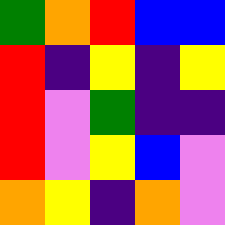[["green", "orange", "red", "blue", "blue"], ["red", "indigo", "yellow", "indigo", "yellow"], ["red", "violet", "green", "indigo", "indigo"], ["red", "violet", "yellow", "blue", "violet"], ["orange", "yellow", "indigo", "orange", "violet"]]